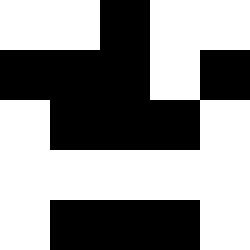[["white", "white", "black", "white", "white"], ["black", "black", "black", "white", "black"], ["white", "black", "black", "black", "white"], ["white", "white", "white", "white", "white"], ["white", "black", "black", "black", "white"]]